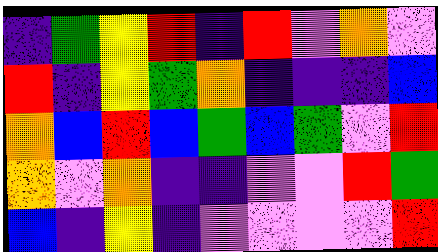[["indigo", "green", "yellow", "red", "indigo", "red", "violet", "orange", "violet"], ["red", "indigo", "yellow", "green", "orange", "indigo", "indigo", "indigo", "blue"], ["orange", "blue", "red", "blue", "green", "blue", "green", "violet", "red"], ["orange", "violet", "orange", "indigo", "indigo", "violet", "violet", "red", "green"], ["blue", "indigo", "yellow", "indigo", "violet", "violet", "violet", "violet", "red"]]